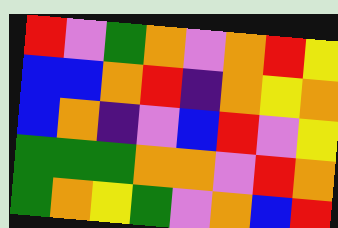[["red", "violet", "green", "orange", "violet", "orange", "red", "yellow"], ["blue", "blue", "orange", "red", "indigo", "orange", "yellow", "orange"], ["blue", "orange", "indigo", "violet", "blue", "red", "violet", "yellow"], ["green", "green", "green", "orange", "orange", "violet", "red", "orange"], ["green", "orange", "yellow", "green", "violet", "orange", "blue", "red"]]